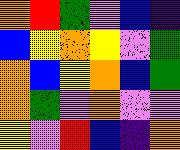[["orange", "red", "green", "violet", "blue", "indigo"], ["blue", "yellow", "orange", "yellow", "violet", "green"], ["orange", "blue", "yellow", "orange", "blue", "green"], ["orange", "green", "violet", "orange", "violet", "violet"], ["yellow", "violet", "red", "blue", "indigo", "orange"]]